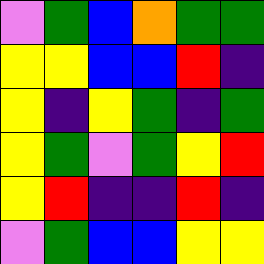[["violet", "green", "blue", "orange", "green", "green"], ["yellow", "yellow", "blue", "blue", "red", "indigo"], ["yellow", "indigo", "yellow", "green", "indigo", "green"], ["yellow", "green", "violet", "green", "yellow", "red"], ["yellow", "red", "indigo", "indigo", "red", "indigo"], ["violet", "green", "blue", "blue", "yellow", "yellow"]]